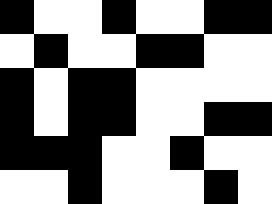[["black", "white", "white", "black", "white", "white", "black", "black"], ["white", "black", "white", "white", "black", "black", "white", "white"], ["black", "white", "black", "black", "white", "white", "white", "white"], ["black", "white", "black", "black", "white", "white", "black", "black"], ["black", "black", "black", "white", "white", "black", "white", "white"], ["white", "white", "black", "white", "white", "white", "black", "white"]]